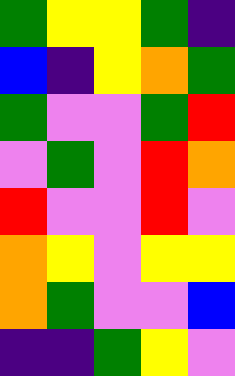[["green", "yellow", "yellow", "green", "indigo"], ["blue", "indigo", "yellow", "orange", "green"], ["green", "violet", "violet", "green", "red"], ["violet", "green", "violet", "red", "orange"], ["red", "violet", "violet", "red", "violet"], ["orange", "yellow", "violet", "yellow", "yellow"], ["orange", "green", "violet", "violet", "blue"], ["indigo", "indigo", "green", "yellow", "violet"]]